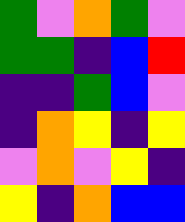[["green", "violet", "orange", "green", "violet"], ["green", "green", "indigo", "blue", "red"], ["indigo", "indigo", "green", "blue", "violet"], ["indigo", "orange", "yellow", "indigo", "yellow"], ["violet", "orange", "violet", "yellow", "indigo"], ["yellow", "indigo", "orange", "blue", "blue"]]